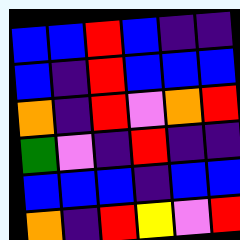[["blue", "blue", "red", "blue", "indigo", "indigo"], ["blue", "indigo", "red", "blue", "blue", "blue"], ["orange", "indigo", "red", "violet", "orange", "red"], ["green", "violet", "indigo", "red", "indigo", "indigo"], ["blue", "blue", "blue", "indigo", "blue", "blue"], ["orange", "indigo", "red", "yellow", "violet", "red"]]